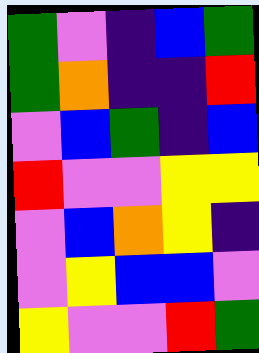[["green", "violet", "indigo", "blue", "green"], ["green", "orange", "indigo", "indigo", "red"], ["violet", "blue", "green", "indigo", "blue"], ["red", "violet", "violet", "yellow", "yellow"], ["violet", "blue", "orange", "yellow", "indigo"], ["violet", "yellow", "blue", "blue", "violet"], ["yellow", "violet", "violet", "red", "green"]]